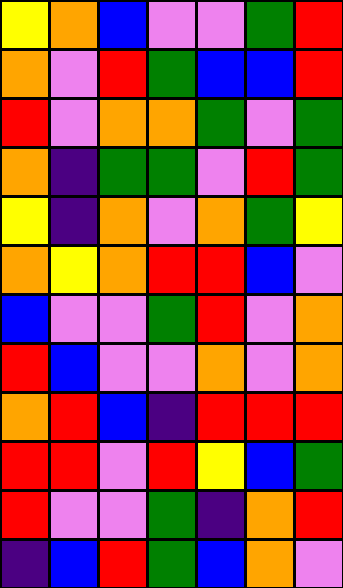[["yellow", "orange", "blue", "violet", "violet", "green", "red"], ["orange", "violet", "red", "green", "blue", "blue", "red"], ["red", "violet", "orange", "orange", "green", "violet", "green"], ["orange", "indigo", "green", "green", "violet", "red", "green"], ["yellow", "indigo", "orange", "violet", "orange", "green", "yellow"], ["orange", "yellow", "orange", "red", "red", "blue", "violet"], ["blue", "violet", "violet", "green", "red", "violet", "orange"], ["red", "blue", "violet", "violet", "orange", "violet", "orange"], ["orange", "red", "blue", "indigo", "red", "red", "red"], ["red", "red", "violet", "red", "yellow", "blue", "green"], ["red", "violet", "violet", "green", "indigo", "orange", "red"], ["indigo", "blue", "red", "green", "blue", "orange", "violet"]]